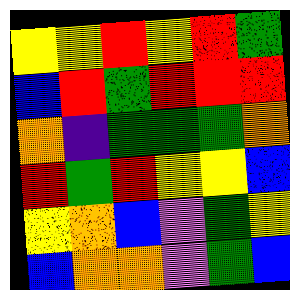[["yellow", "yellow", "red", "yellow", "red", "green"], ["blue", "red", "green", "red", "red", "red"], ["orange", "indigo", "green", "green", "green", "orange"], ["red", "green", "red", "yellow", "yellow", "blue"], ["yellow", "orange", "blue", "violet", "green", "yellow"], ["blue", "orange", "orange", "violet", "green", "blue"]]